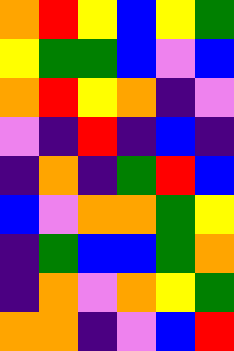[["orange", "red", "yellow", "blue", "yellow", "green"], ["yellow", "green", "green", "blue", "violet", "blue"], ["orange", "red", "yellow", "orange", "indigo", "violet"], ["violet", "indigo", "red", "indigo", "blue", "indigo"], ["indigo", "orange", "indigo", "green", "red", "blue"], ["blue", "violet", "orange", "orange", "green", "yellow"], ["indigo", "green", "blue", "blue", "green", "orange"], ["indigo", "orange", "violet", "orange", "yellow", "green"], ["orange", "orange", "indigo", "violet", "blue", "red"]]